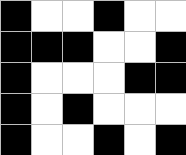[["black", "white", "white", "black", "white", "white"], ["black", "black", "black", "white", "white", "black"], ["black", "white", "white", "white", "black", "black"], ["black", "white", "black", "white", "white", "white"], ["black", "white", "white", "black", "white", "black"]]